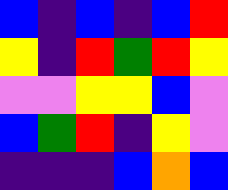[["blue", "indigo", "blue", "indigo", "blue", "red"], ["yellow", "indigo", "red", "green", "red", "yellow"], ["violet", "violet", "yellow", "yellow", "blue", "violet"], ["blue", "green", "red", "indigo", "yellow", "violet"], ["indigo", "indigo", "indigo", "blue", "orange", "blue"]]